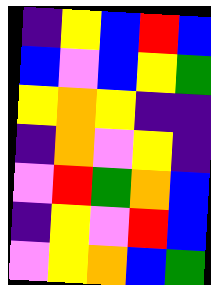[["indigo", "yellow", "blue", "red", "blue"], ["blue", "violet", "blue", "yellow", "green"], ["yellow", "orange", "yellow", "indigo", "indigo"], ["indigo", "orange", "violet", "yellow", "indigo"], ["violet", "red", "green", "orange", "blue"], ["indigo", "yellow", "violet", "red", "blue"], ["violet", "yellow", "orange", "blue", "green"]]